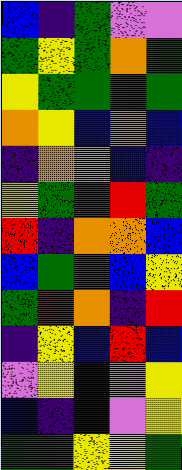[["blue", "indigo", "green", "violet", "violet"], ["green", "yellow", "green", "orange", "green"], ["yellow", "green", "green", "green", "green"], ["orange", "yellow", "blue", "orange", "blue"], ["indigo", "orange", "violet", "blue", "indigo"], ["yellow", "green", "green", "red", "green"], ["red", "indigo", "orange", "orange", "blue"], ["blue", "green", "red", "blue", "yellow"], ["green", "red", "orange", "indigo", "red"], ["indigo", "yellow", "blue", "red", "blue"], ["violet", "yellow", "blue", "violet", "yellow"], ["blue", "indigo", "blue", "violet", "yellow"], ["green", "green", "yellow", "yellow", "green"]]